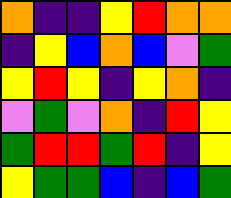[["orange", "indigo", "indigo", "yellow", "red", "orange", "orange"], ["indigo", "yellow", "blue", "orange", "blue", "violet", "green"], ["yellow", "red", "yellow", "indigo", "yellow", "orange", "indigo"], ["violet", "green", "violet", "orange", "indigo", "red", "yellow"], ["green", "red", "red", "green", "red", "indigo", "yellow"], ["yellow", "green", "green", "blue", "indigo", "blue", "green"]]